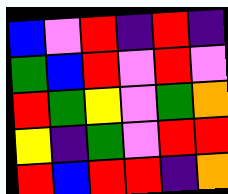[["blue", "violet", "red", "indigo", "red", "indigo"], ["green", "blue", "red", "violet", "red", "violet"], ["red", "green", "yellow", "violet", "green", "orange"], ["yellow", "indigo", "green", "violet", "red", "red"], ["red", "blue", "red", "red", "indigo", "orange"]]